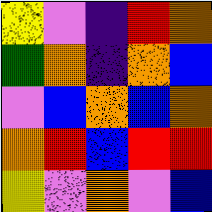[["yellow", "violet", "indigo", "red", "orange"], ["green", "orange", "indigo", "orange", "blue"], ["violet", "blue", "orange", "blue", "orange"], ["orange", "red", "blue", "red", "red"], ["yellow", "violet", "orange", "violet", "blue"]]